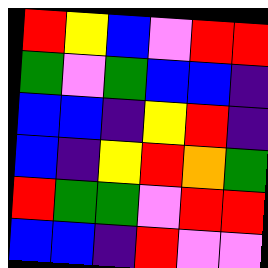[["red", "yellow", "blue", "violet", "red", "red"], ["green", "violet", "green", "blue", "blue", "indigo"], ["blue", "blue", "indigo", "yellow", "red", "indigo"], ["blue", "indigo", "yellow", "red", "orange", "green"], ["red", "green", "green", "violet", "red", "red"], ["blue", "blue", "indigo", "red", "violet", "violet"]]